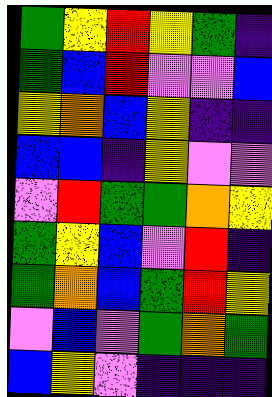[["green", "yellow", "red", "yellow", "green", "indigo"], ["green", "blue", "red", "violet", "violet", "blue"], ["yellow", "orange", "blue", "yellow", "indigo", "indigo"], ["blue", "blue", "indigo", "yellow", "violet", "violet"], ["violet", "red", "green", "green", "orange", "yellow"], ["green", "yellow", "blue", "violet", "red", "indigo"], ["green", "orange", "blue", "green", "red", "yellow"], ["violet", "blue", "violet", "green", "orange", "green"], ["blue", "yellow", "violet", "indigo", "indigo", "indigo"]]